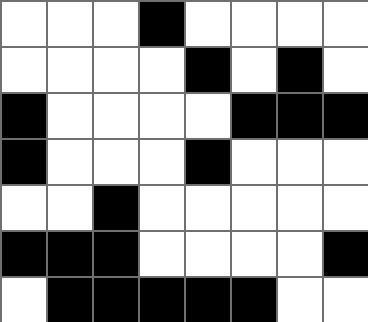[["white", "white", "white", "black", "white", "white", "white", "white"], ["white", "white", "white", "white", "black", "white", "black", "white"], ["black", "white", "white", "white", "white", "black", "black", "black"], ["black", "white", "white", "white", "black", "white", "white", "white"], ["white", "white", "black", "white", "white", "white", "white", "white"], ["black", "black", "black", "white", "white", "white", "white", "black"], ["white", "black", "black", "black", "black", "black", "white", "white"]]